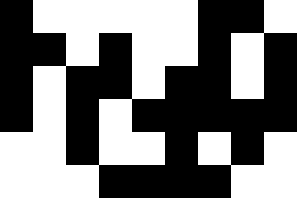[["black", "white", "white", "white", "white", "white", "black", "black", "white"], ["black", "black", "white", "black", "white", "white", "black", "white", "black"], ["black", "white", "black", "black", "white", "black", "black", "white", "black"], ["black", "white", "black", "white", "black", "black", "black", "black", "black"], ["white", "white", "black", "white", "white", "black", "white", "black", "white"], ["white", "white", "white", "black", "black", "black", "black", "white", "white"]]